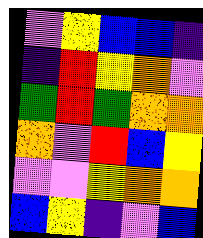[["violet", "yellow", "blue", "blue", "indigo"], ["indigo", "red", "yellow", "orange", "violet"], ["green", "red", "green", "orange", "orange"], ["orange", "violet", "red", "blue", "yellow"], ["violet", "violet", "yellow", "orange", "orange"], ["blue", "yellow", "indigo", "violet", "blue"]]